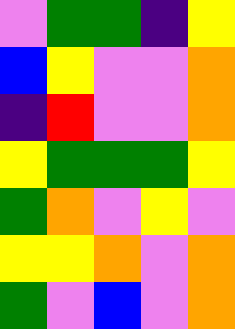[["violet", "green", "green", "indigo", "yellow"], ["blue", "yellow", "violet", "violet", "orange"], ["indigo", "red", "violet", "violet", "orange"], ["yellow", "green", "green", "green", "yellow"], ["green", "orange", "violet", "yellow", "violet"], ["yellow", "yellow", "orange", "violet", "orange"], ["green", "violet", "blue", "violet", "orange"]]